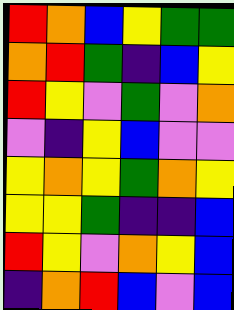[["red", "orange", "blue", "yellow", "green", "green"], ["orange", "red", "green", "indigo", "blue", "yellow"], ["red", "yellow", "violet", "green", "violet", "orange"], ["violet", "indigo", "yellow", "blue", "violet", "violet"], ["yellow", "orange", "yellow", "green", "orange", "yellow"], ["yellow", "yellow", "green", "indigo", "indigo", "blue"], ["red", "yellow", "violet", "orange", "yellow", "blue"], ["indigo", "orange", "red", "blue", "violet", "blue"]]